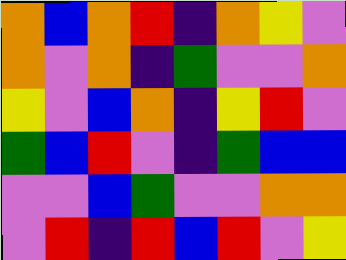[["orange", "blue", "orange", "red", "indigo", "orange", "yellow", "violet"], ["orange", "violet", "orange", "indigo", "green", "violet", "violet", "orange"], ["yellow", "violet", "blue", "orange", "indigo", "yellow", "red", "violet"], ["green", "blue", "red", "violet", "indigo", "green", "blue", "blue"], ["violet", "violet", "blue", "green", "violet", "violet", "orange", "orange"], ["violet", "red", "indigo", "red", "blue", "red", "violet", "yellow"]]